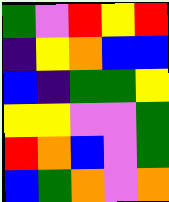[["green", "violet", "red", "yellow", "red"], ["indigo", "yellow", "orange", "blue", "blue"], ["blue", "indigo", "green", "green", "yellow"], ["yellow", "yellow", "violet", "violet", "green"], ["red", "orange", "blue", "violet", "green"], ["blue", "green", "orange", "violet", "orange"]]